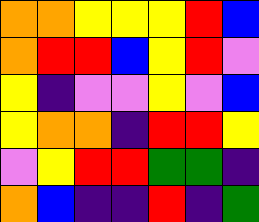[["orange", "orange", "yellow", "yellow", "yellow", "red", "blue"], ["orange", "red", "red", "blue", "yellow", "red", "violet"], ["yellow", "indigo", "violet", "violet", "yellow", "violet", "blue"], ["yellow", "orange", "orange", "indigo", "red", "red", "yellow"], ["violet", "yellow", "red", "red", "green", "green", "indigo"], ["orange", "blue", "indigo", "indigo", "red", "indigo", "green"]]